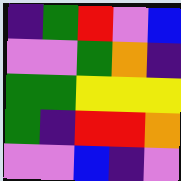[["indigo", "green", "red", "violet", "blue"], ["violet", "violet", "green", "orange", "indigo"], ["green", "green", "yellow", "yellow", "yellow"], ["green", "indigo", "red", "red", "orange"], ["violet", "violet", "blue", "indigo", "violet"]]